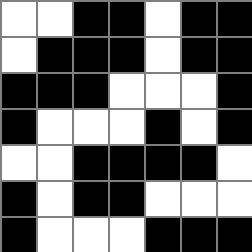[["white", "white", "black", "black", "white", "black", "black"], ["white", "black", "black", "black", "white", "black", "black"], ["black", "black", "black", "white", "white", "white", "black"], ["black", "white", "white", "white", "black", "white", "black"], ["white", "white", "black", "black", "black", "black", "white"], ["black", "white", "black", "black", "white", "white", "white"], ["black", "white", "white", "white", "black", "black", "black"]]